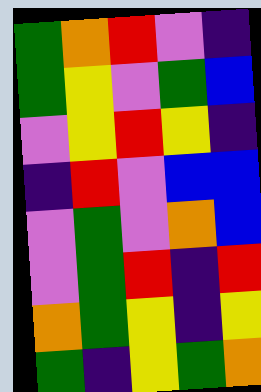[["green", "orange", "red", "violet", "indigo"], ["green", "yellow", "violet", "green", "blue"], ["violet", "yellow", "red", "yellow", "indigo"], ["indigo", "red", "violet", "blue", "blue"], ["violet", "green", "violet", "orange", "blue"], ["violet", "green", "red", "indigo", "red"], ["orange", "green", "yellow", "indigo", "yellow"], ["green", "indigo", "yellow", "green", "orange"]]